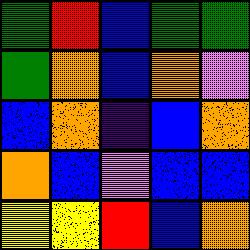[["green", "red", "blue", "green", "green"], ["green", "orange", "blue", "orange", "violet"], ["blue", "orange", "indigo", "blue", "orange"], ["orange", "blue", "violet", "blue", "blue"], ["yellow", "yellow", "red", "blue", "orange"]]